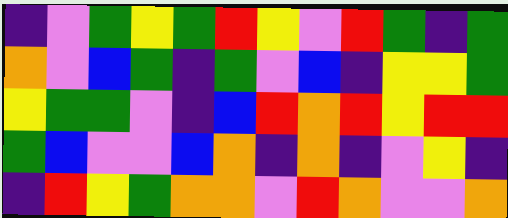[["indigo", "violet", "green", "yellow", "green", "red", "yellow", "violet", "red", "green", "indigo", "green"], ["orange", "violet", "blue", "green", "indigo", "green", "violet", "blue", "indigo", "yellow", "yellow", "green"], ["yellow", "green", "green", "violet", "indigo", "blue", "red", "orange", "red", "yellow", "red", "red"], ["green", "blue", "violet", "violet", "blue", "orange", "indigo", "orange", "indigo", "violet", "yellow", "indigo"], ["indigo", "red", "yellow", "green", "orange", "orange", "violet", "red", "orange", "violet", "violet", "orange"]]